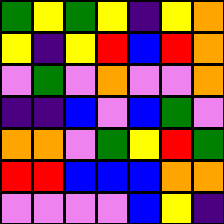[["green", "yellow", "green", "yellow", "indigo", "yellow", "orange"], ["yellow", "indigo", "yellow", "red", "blue", "red", "orange"], ["violet", "green", "violet", "orange", "violet", "violet", "orange"], ["indigo", "indigo", "blue", "violet", "blue", "green", "violet"], ["orange", "orange", "violet", "green", "yellow", "red", "green"], ["red", "red", "blue", "blue", "blue", "orange", "orange"], ["violet", "violet", "violet", "violet", "blue", "yellow", "indigo"]]